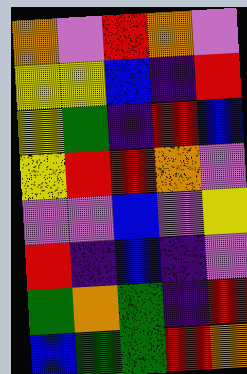[["orange", "violet", "red", "orange", "violet"], ["yellow", "yellow", "blue", "indigo", "red"], ["yellow", "green", "indigo", "red", "blue"], ["yellow", "red", "red", "orange", "violet"], ["violet", "violet", "blue", "violet", "yellow"], ["red", "indigo", "blue", "indigo", "violet"], ["green", "orange", "green", "indigo", "red"], ["blue", "green", "green", "red", "orange"]]